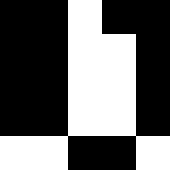[["black", "black", "white", "black", "black"], ["black", "black", "white", "white", "black"], ["black", "black", "white", "white", "black"], ["black", "black", "white", "white", "black"], ["white", "white", "black", "black", "white"]]